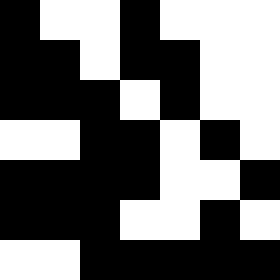[["black", "white", "white", "black", "white", "white", "white"], ["black", "black", "white", "black", "black", "white", "white"], ["black", "black", "black", "white", "black", "white", "white"], ["white", "white", "black", "black", "white", "black", "white"], ["black", "black", "black", "black", "white", "white", "black"], ["black", "black", "black", "white", "white", "black", "white"], ["white", "white", "black", "black", "black", "black", "black"]]